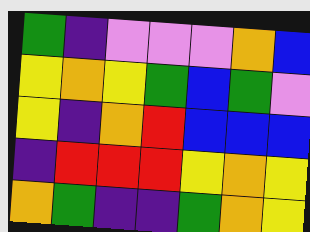[["green", "indigo", "violet", "violet", "violet", "orange", "blue"], ["yellow", "orange", "yellow", "green", "blue", "green", "violet"], ["yellow", "indigo", "orange", "red", "blue", "blue", "blue"], ["indigo", "red", "red", "red", "yellow", "orange", "yellow"], ["orange", "green", "indigo", "indigo", "green", "orange", "yellow"]]